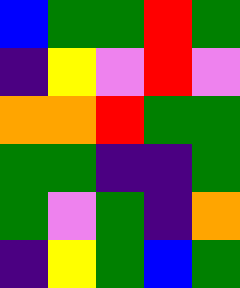[["blue", "green", "green", "red", "green"], ["indigo", "yellow", "violet", "red", "violet"], ["orange", "orange", "red", "green", "green"], ["green", "green", "indigo", "indigo", "green"], ["green", "violet", "green", "indigo", "orange"], ["indigo", "yellow", "green", "blue", "green"]]